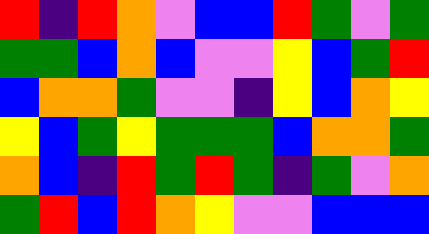[["red", "indigo", "red", "orange", "violet", "blue", "blue", "red", "green", "violet", "green"], ["green", "green", "blue", "orange", "blue", "violet", "violet", "yellow", "blue", "green", "red"], ["blue", "orange", "orange", "green", "violet", "violet", "indigo", "yellow", "blue", "orange", "yellow"], ["yellow", "blue", "green", "yellow", "green", "green", "green", "blue", "orange", "orange", "green"], ["orange", "blue", "indigo", "red", "green", "red", "green", "indigo", "green", "violet", "orange"], ["green", "red", "blue", "red", "orange", "yellow", "violet", "violet", "blue", "blue", "blue"]]